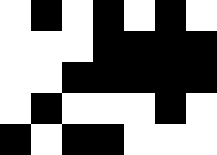[["white", "black", "white", "black", "white", "black", "white"], ["white", "white", "white", "black", "black", "black", "black"], ["white", "white", "black", "black", "black", "black", "black"], ["white", "black", "white", "white", "white", "black", "white"], ["black", "white", "black", "black", "white", "white", "white"]]